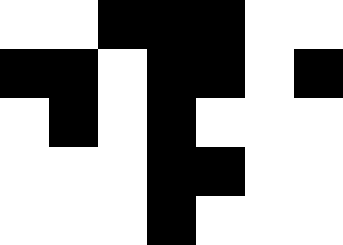[["white", "white", "black", "black", "black", "white", "white"], ["black", "black", "white", "black", "black", "white", "black"], ["white", "black", "white", "black", "white", "white", "white"], ["white", "white", "white", "black", "black", "white", "white"], ["white", "white", "white", "black", "white", "white", "white"]]